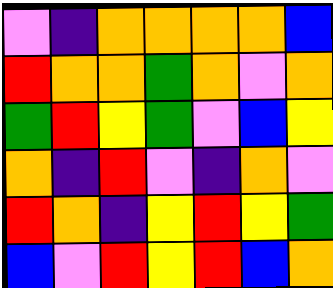[["violet", "indigo", "orange", "orange", "orange", "orange", "blue"], ["red", "orange", "orange", "green", "orange", "violet", "orange"], ["green", "red", "yellow", "green", "violet", "blue", "yellow"], ["orange", "indigo", "red", "violet", "indigo", "orange", "violet"], ["red", "orange", "indigo", "yellow", "red", "yellow", "green"], ["blue", "violet", "red", "yellow", "red", "blue", "orange"]]